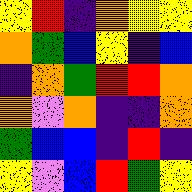[["yellow", "red", "indigo", "orange", "yellow", "yellow"], ["orange", "green", "blue", "yellow", "indigo", "blue"], ["indigo", "orange", "green", "red", "red", "orange"], ["orange", "violet", "orange", "indigo", "indigo", "orange"], ["green", "blue", "blue", "indigo", "red", "indigo"], ["yellow", "violet", "blue", "red", "green", "yellow"]]